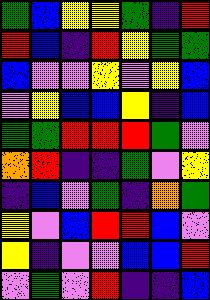[["green", "blue", "yellow", "yellow", "green", "indigo", "red"], ["red", "blue", "indigo", "red", "yellow", "green", "green"], ["blue", "violet", "violet", "yellow", "violet", "yellow", "blue"], ["violet", "yellow", "blue", "blue", "yellow", "indigo", "blue"], ["green", "green", "red", "red", "red", "green", "violet"], ["orange", "red", "indigo", "indigo", "green", "violet", "yellow"], ["indigo", "blue", "violet", "green", "indigo", "orange", "green"], ["yellow", "violet", "blue", "red", "red", "blue", "violet"], ["yellow", "indigo", "violet", "violet", "blue", "blue", "red"], ["violet", "green", "violet", "red", "indigo", "indigo", "blue"]]